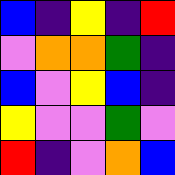[["blue", "indigo", "yellow", "indigo", "red"], ["violet", "orange", "orange", "green", "indigo"], ["blue", "violet", "yellow", "blue", "indigo"], ["yellow", "violet", "violet", "green", "violet"], ["red", "indigo", "violet", "orange", "blue"]]